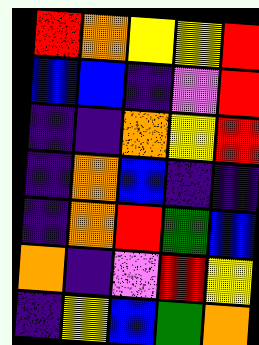[["red", "orange", "yellow", "yellow", "red"], ["blue", "blue", "indigo", "violet", "red"], ["indigo", "indigo", "orange", "yellow", "red"], ["indigo", "orange", "blue", "indigo", "indigo"], ["indigo", "orange", "red", "green", "blue"], ["orange", "indigo", "violet", "red", "yellow"], ["indigo", "yellow", "blue", "green", "orange"]]